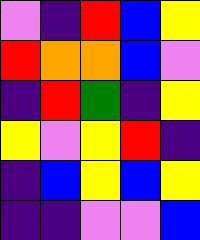[["violet", "indigo", "red", "blue", "yellow"], ["red", "orange", "orange", "blue", "violet"], ["indigo", "red", "green", "indigo", "yellow"], ["yellow", "violet", "yellow", "red", "indigo"], ["indigo", "blue", "yellow", "blue", "yellow"], ["indigo", "indigo", "violet", "violet", "blue"]]